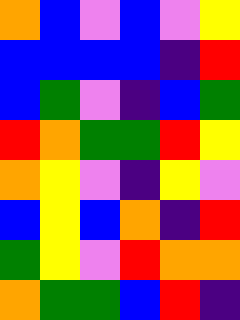[["orange", "blue", "violet", "blue", "violet", "yellow"], ["blue", "blue", "blue", "blue", "indigo", "red"], ["blue", "green", "violet", "indigo", "blue", "green"], ["red", "orange", "green", "green", "red", "yellow"], ["orange", "yellow", "violet", "indigo", "yellow", "violet"], ["blue", "yellow", "blue", "orange", "indigo", "red"], ["green", "yellow", "violet", "red", "orange", "orange"], ["orange", "green", "green", "blue", "red", "indigo"]]